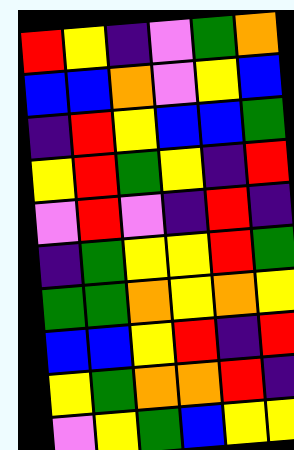[["red", "yellow", "indigo", "violet", "green", "orange"], ["blue", "blue", "orange", "violet", "yellow", "blue"], ["indigo", "red", "yellow", "blue", "blue", "green"], ["yellow", "red", "green", "yellow", "indigo", "red"], ["violet", "red", "violet", "indigo", "red", "indigo"], ["indigo", "green", "yellow", "yellow", "red", "green"], ["green", "green", "orange", "yellow", "orange", "yellow"], ["blue", "blue", "yellow", "red", "indigo", "red"], ["yellow", "green", "orange", "orange", "red", "indigo"], ["violet", "yellow", "green", "blue", "yellow", "yellow"]]